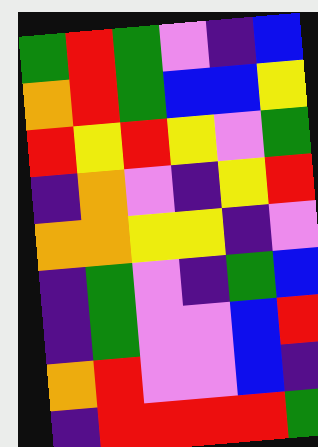[["green", "red", "green", "violet", "indigo", "blue"], ["orange", "red", "green", "blue", "blue", "yellow"], ["red", "yellow", "red", "yellow", "violet", "green"], ["indigo", "orange", "violet", "indigo", "yellow", "red"], ["orange", "orange", "yellow", "yellow", "indigo", "violet"], ["indigo", "green", "violet", "indigo", "green", "blue"], ["indigo", "green", "violet", "violet", "blue", "red"], ["orange", "red", "violet", "violet", "blue", "indigo"], ["indigo", "red", "red", "red", "red", "green"]]